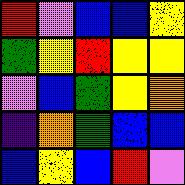[["red", "violet", "blue", "blue", "yellow"], ["green", "yellow", "red", "yellow", "yellow"], ["violet", "blue", "green", "yellow", "orange"], ["indigo", "orange", "green", "blue", "blue"], ["blue", "yellow", "blue", "red", "violet"]]